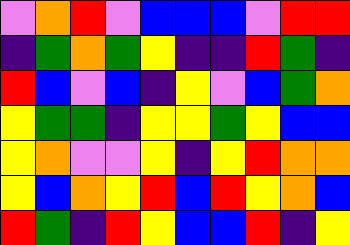[["violet", "orange", "red", "violet", "blue", "blue", "blue", "violet", "red", "red"], ["indigo", "green", "orange", "green", "yellow", "indigo", "indigo", "red", "green", "indigo"], ["red", "blue", "violet", "blue", "indigo", "yellow", "violet", "blue", "green", "orange"], ["yellow", "green", "green", "indigo", "yellow", "yellow", "green", "yellow", "blue", "blue"], ["yellow", "orange", "violet", "violet", "yellow", "indigo", "yellow", "red", "orange", "orange"], ["yellow", "blue", "orange", "yellow", "red", "blue", "red", "yellow", "orange", "blue"], ["red", "green", "indigo", "red", "yellow", "blue", "blue", "red", "indigo", "yellow"]]